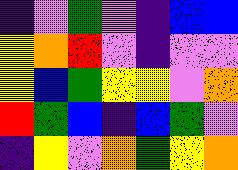[["indigo", "violet", "green", "violet", "indigo", "blue", "blue"], ["yellow", "orange", "red", "violet", "indigo", "violet", "violet"], ["yellow", "blue", "green", "yellow", "yellow", "violet", "orange"], ["red", "green", "blue", "indigo", "blue", "green", "violet"], ["indigo", "yellow", "violet", "orange", "green", "yellow", "orange"]]